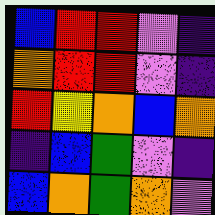[["blue", "red", "red", "violet", "indigo"], ["orange", "red", "red", "violet", "indigo"], ["red", "yellow", "orange", "blue", "orange"], ["indigo", "blue", "green", "violet", "indigo"], ["blue", "orange", "green", "orange", "violet"]]